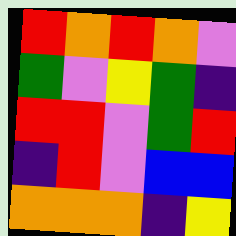[["red", "orange", "red", "orange", "violet"], ["green", "violet", "yellow", "green", "indigo"], ["red", "red", "violet", "green", "red"], ["indigo", "red", "violet", "blue", "blue"], ["orange", "orange", "orange", "indigo", "yellow"]]